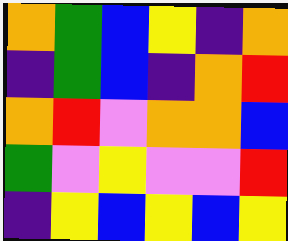[["orange", "green", "blue", "yellow", "indigo", "orange"], ["indigo", "green", "blue", "indigo", "orange", "red"], ["orange", "red", "violet", "orange", "orange", "blue"], ["green", "violet", "yellow", "violet", "violet", "red"], ["indigo", "yellow", "blue", "yellow", "blue", "yellow"]]